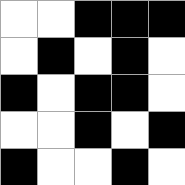[["white", "white", "black", "black", "black"], ["white", "black", "white", "black", "white"], ["black", "white", "black", "black", "white"], ["white", "white", "black", "white", "black"], ["black", "white", "white", "black", "white"]]